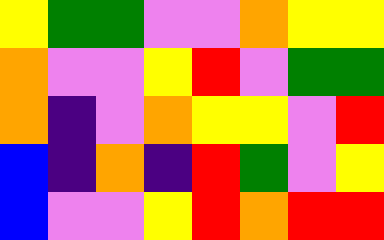[["yellow", "green", "green", "violet", "violet", "orange", "yellow", "yellow"], ["orange", "violet", "violet", "yellow", "red", "violet", "green", "green"], ["orange", "indigo", "violet", "orange", "yellow", "yellow", "violet", "red"], ["blue", "indigo", "orange", "indigo", "red", "green", "violet", "yellow"], ["blue", "violet", "violet", "yellow", "red", "orange", "red", "red"]]